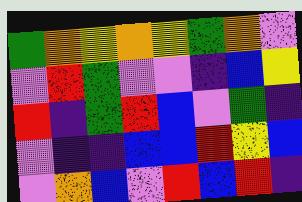[["green", "orange", "yellow", "orange", "yellow", "green", "orange", "violet"], ["violet", "red", "green", "violet", "violet", "indigo", "blue", "yellow"], ["red", "indigo", "green", "red", "blue", "violet", "green", "indigo"], ["violet", "indigo", "indigo", "blue", "blue", "red", "yellow", "blue"], ["violet", "orange", "blue", "violet", "red", "blue", "red", "indigo"]]